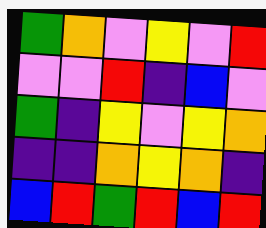[["green", "orange", "violet", "yellow", "violet", "red"], ["violet", "violet", "red", "indigo", "blue", "violet"], ["green", "indigo", "yellow", "violet", "yellow", "orange"], ["indigo", "indigo", "orange", "yellow", "orange", "indigo"], ["blue", "red", "green", "red", "blue", "red"]]